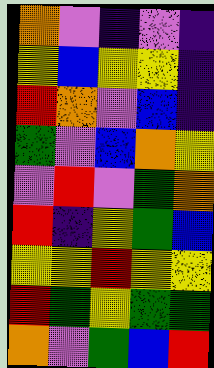[["orange", "violet", "indigo", "violet", "indigo"], ["yellow", "blue", "yellow", "yellow", "indigo"], ["red", "orange", "violet", "blue", "indigo"], ["green", "violet", "blue", "orange", "yellow"], ["violet", "red", "violet", "green", "orange"], ["red", "indigo", "yellow", "green", "blue"], ["yellow", "yellow", "red", "yellow", "yellow"], ["red", "green", "yellow", "green", "green"], ["orange", "violet", "green", "blue", "red"]]